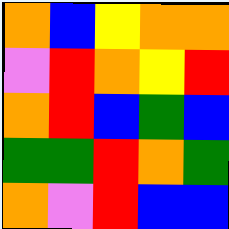[["orange", "blue", "yellow", "orange", "orange"], ["violet", "red", "orange", "yellow", "red"], ["orange", "red", "blue", "green", "blue"], ["green", "green", "red", "orange", "green"], ["orange", "violet", "red", "blue", "blue"]]